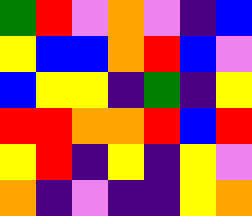[["green", "red", "violet", "orange", "violet", "indigo", "blue"], ["yellow", "blue", "blue", "orange", "red", "blue", "violet"], ["blue", "yellow", "yellow", "indigo", "green", "indigo", "yellow"], ["red", "red", "orange", "orange", "red", "blue", "red"], ["yellow", "red", "indigo", "yellow", "indigo", "yellow", "violet"], ["orange", "indigo", "violet", "indigo", "indigo", "yellow", "orange"]]